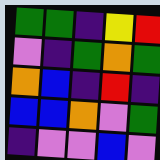[["green", "green", "indigo", "yellow", "red"], ["violet", "indigo", "green", "orange", "green"], ["orange", "blue", "indigo", "red", "indigo"], ["blue", "blue", "orange", "violet", "green"], ["indigo", "violet", "violet", "blue", "violet"]]